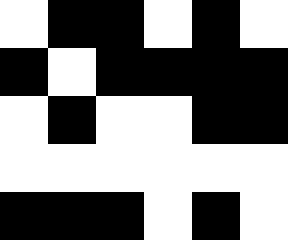[["white", "black", "black", "white", "black", "white"], ["black", "white", "black", "black", "black", "black"], ["white", "black", "white", "white", "black", "black"], ["white", "white", "white", "white", "white", "white"], ["black", "black", "black", "white", "black", "white"]]